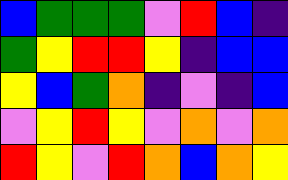[["blue", "green", "green", "green", "violet", "red", "blue", "indigo"], ["green", "yellow", "red", "red", "yellow", "indigo", "blue", "blue"], ["yellow", "blue", "green", "orange", "indigo", "violet", "indigo", "blue"], ["violet", "yellow", "red", "yellow", "violet", "orange", "violet", "orange"], ["red", "yellow", "violet", "red", "orange", "blue", "orange", "yellow"]]